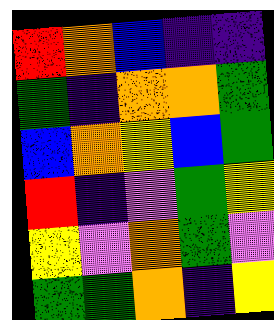[["red", "orange", "blue", "indigo", "indigo"], ["green", "indigo", "orange", "orange", "green"], ["blue", "orange", "yellow", "blue", "green"], ["red", "indigo", "violet", "green", "yellow"], ["yellow", "violet", "orange", "green", "violet"], ["green", "green", "orange", "indigo", "yellow"]]